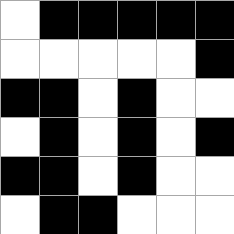[["white", "black", "black", "black", "black", "black"], ["white", "white", "white", "white", "white", "black"], ["black", "black", "white", "black", "white", "white"], ["white", "black", "white", "black", "white", "black"], ["black", "black", "white", "black", "white", "white"], ["white", "black", "black", "white", "white", "white"]]